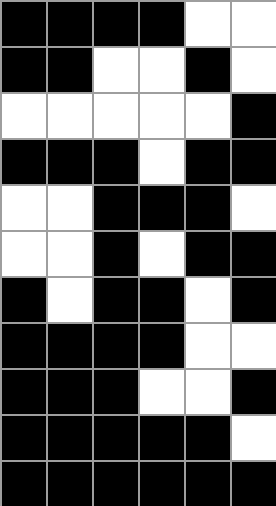[["black", "black", "black", "black", "white", "white"], ["black", "black", "white", "white", "black", "white"], ["white", "white", "white", "white", "white", "black"], ["black", "black", "black", "white", "black", "black"], ["white", "white", "black", "black", "black", "white"], ["white", "white", "black", "white", "black", "black"], ["black", "white", "black", "black", "white", "black"], ["black", "black", "black", "black", "white", "white"], ["black", "black", "black", "white", "white", "black"], ["black", "black", "black", "black", "black", "white"], ["black", "black", "black", "black", "black", "black"]]